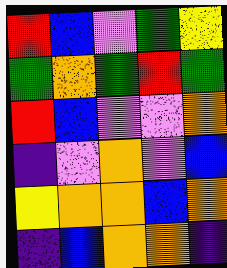[["red", "blue", "violet", "green", "yellow"], ["green", "orange", "green", "red", "green"], ["red", "blue", "violet", "violet", "orange"], ["indigo", "violet", "orange", "violet", "blue"], ["yellow", "orange", "orange", "blue", "orange"], ["indigo", "blue", "orange", "orange", "indigo"]]